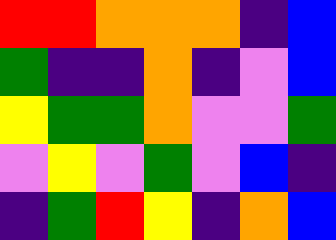[["red", "red", "orange", "orange", "orange", "indigo", "blue"], ["green", "indigo", "indigo", "orange", "indigo", "violet", "blue"], ["yellow", "green", "green", "orange", "violet", "violet", "green"], ["violet", "yellow", "violet", "green", "violet", "blue", "indigo"], ["indigo", "green", "red", "yellow", "indigo", "orange", "blue"]]